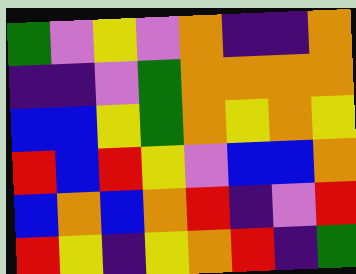[["green", "violet", "yellow", "violet", "orange", "indigo", "indigo", "orange"], ["indigo", "indigo", "violet", "green", "orange", "orange", "orange", "orange"], ["blue", "blue", "yellow", "green", "orange", "yellow", "orange", "yellow"], ["red", "blue", "red", "yellow", "violet", "blue", "blue", "orange"], ["blue", "orange", "blue", "orange", "red", "indigo", "violet", "red"], ["red", "yellow", "indigo", "yellow", "orange", "red", "indigo", "green"]]